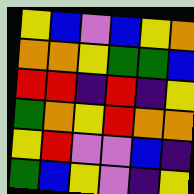[["yellow", "blue", "violet", "blue", "yellow", "orange"], ["orange", "orange", "yellow", "green", "green", "blue"], ["red", "red", "indigo", "red", "indigo", "yellow"], ["green", "orange", "yellow", "red", "orange", "orange"], ["yellow", "red", "violet", "violet", "blue", "indigo"], ["green", "blue", "yellow", "violet", "indigo", "yellow"]]